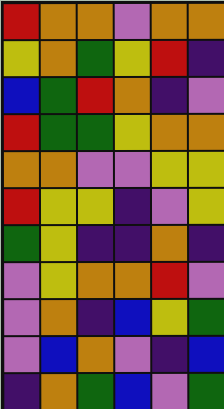[["red", "orange", "orange", "violet", "orange", "orange"], ["yellow", "orange", "green", "yellow", "red", "indigo"], ["blue", "green", "red", "orange", "indigo", "violet"], ["red", "green", "green", "yellow", "orange", "orange"], ["orange", "orange", "violet", "violet", "yellow", "yellow"], ["red", "yellow", "yellow", "indigo", "violet", "yellow"], ["green", "yellow", "indigo", "indigo", "orange", "indigo"], ["violet", "yellow", "orange", "orange", "red", "violet"], ["violet", "orange", "indigo", "blue", "yellow", "green"], ["violet", "blue", "orange", "violet", "indigo", "blue"], ["indigo", "orange", "green", "blue", "violet", "green"]]